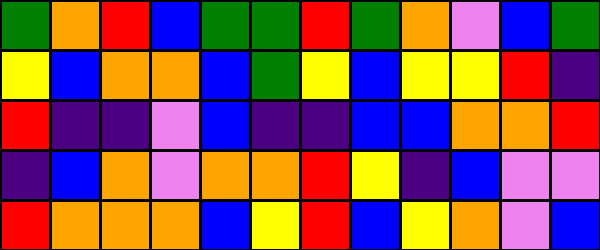[["green", "orange", "red", "blue", "green", "green", "red", "green", "orange", "violet", "blue", "green"], ["yellow", "blue", "orange", "orange", "blue", "green", "yellow", "blue", "yellow", "yellow", "red", "indigo"], ["red", "indigo", "indigo", "violet", "blue", "indigo", "indigo", "blue", "blue", "orange", "orange", "red"], ["indigo", "blue", "orange", "violet", "orange", "orange", "red", "yellow", "indigo", "blue", "violet", "violet"], ["red", "orange", "orange", "orange", "blue", "yellow", "red", "blue", "yellow", "orange", "violet", "blue"]]